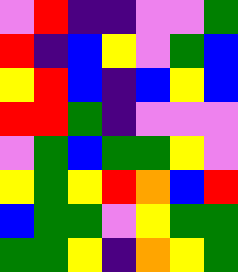[["violet", "red", "indigo", "indigo", "violet", "violet", "green"], ["red", "indigo", "blue", "yellow", "violet", "green", "blue"], ["yellow", "red", "blue", "indigo", "blue", "yellow", "blue"], ["red", "red", "green", "indigo", "violet", "violet", "violet"], ["violet", "green", "blue", "green", "green", "yellow", "violet"], ["yellow", "green", "yellow", "red", "orange", "blue", "red"], ["blue", "green", "green", "violet", "yellow", "green", "green"], ["green", "green", "yellow", "indigo", "orange", "yellow", "green"]]